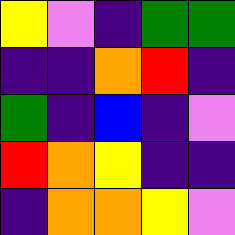[["yellow", "violet", "indigo", "green", "green"], ["indigo", "indigo", "orange", "red", "indigo"], ["green", "indigo", "blue", "indigo", "violet"], ["red", "orange", "yellow", "indigo", "indigo"], ["indigo", "orange", "orange", "yellow", "violet"]]